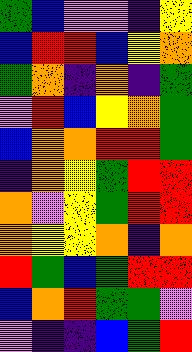[["green", "blue", "violet", "violet", "indigo", "yellow"], ["blue", "red", "red", "blue", "yellow", "orange"], ["green", "orange", "indigo", "orange", "indigo", "green"], ["violet", "red", "blue", "yellow", "orange", "green"], ["blue", "orange", "orange", "red", "red", "green"], ["indigo", "orange", "yellow", "green", "red", "red"], ["orange", "violet", "yellow", "green", "red", "red"], ["orange", "yellow", "yellow", "orange", "indigo", "orange"], ["red", "green", "blue", "green", "red", "red"], ["blue", "orange", "red", "green", "green", "violet"], ["violet", "indigo", "indigo", "blue", "green", "red"]]